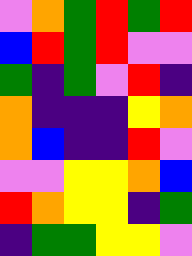[["violet", "orange", "green", "red", "green", "red"], ["blue", "red", "green", "red", "violet", "violet"], ["green", "indigo", "green", "violet", "red", "indigo"], ["orange", "indigo", "indigo", "indigo", "yellow", "orange"], ["orange", "blue", "indigo", "indigo", "red", "violet"], ["violet", "violet", "yellow", "yellow", "orange", "blue"], ["red", "orange", "yellow", "yellow", "indigo", "green"], ["indigo", "green", "green", "yellow", "yellow", "violet"]]